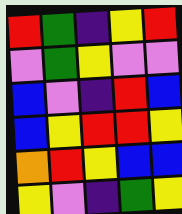[["red", "green", "indigo", "yellow", "red"], ["violet", "green", "yellow", "violet", "violet"], ["blue", "violet", "indigo", "red", "blue"], ["blue", "yellow", "red", "red", "yellow"], ["orange", "red", "yellow", "blue", "blue"], ["yellow", "violet", "indigo", "green", "yellow"]]